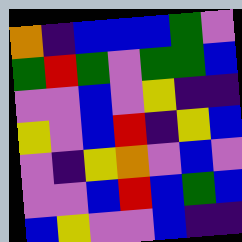[["orange", "indigo", "blue", "blue", "blue", "green", "violet"], ["green", "red", "green", "violet", "green", "green", "blue"], ["violet", "violet", "blue", "violet", "yellow", "indigo", "indigo"], ["yellow", "violet", "blue", "red", "indigo", "yellow", "blue"], ["violet", "indigo", "yellow", "orange", "violet", "blue", "violet"], ["violet", "violet", "blue", "red", "blue", "green", "blue"], ["blue", "yellow", "violet", "violet", "blue", "indigo", "indigo"]]